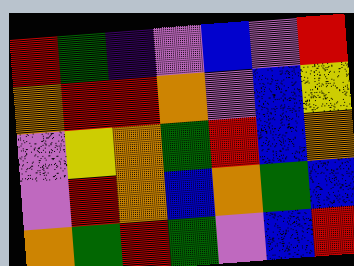[["red", "green", "indigo", "violet", "blue", "violet", "red"], ["orange", "red", "red", "orange", "violet", "blue", "yellow"], ["violet", "yellow", "orange", "green", "red", "blue", "orange"], ["violet", "red", "orange", "blue", "orange", "green", "blue"], ["orange", "green", "red", "green", "violet", "blue", "red"]]